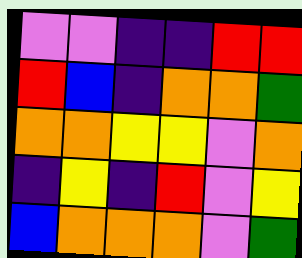[["violet", "violet", "indigo", "indigo", "red", "red"], ["red", "blue", "indigo", "orange", "orange", "green"], ["orange", "orange", "yellow", "yellow", "violet", "orange"], ["indigo", "yellow", "indigo", "red", "violet", "yellow"], ["blue", "orange", "orange", "orange", "violet", "green"]]